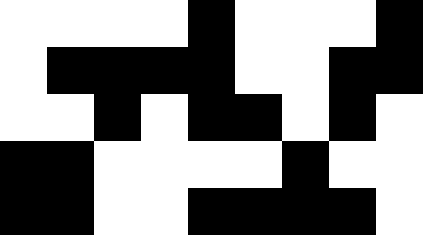[["white", "white", "white", "white", "black", "white", "white", "white", "black"], ["white", "black", "black", "black", "black", "white", "white", "black", "black"], ["white", "white", "black", "white", "black", "black", "white", "black", "white"], ["black", "black", "white", "white", "white", "white", "black", "white", "white"], ["black", "black", "white", "white", "black", "black", "black", "black", "white"]]